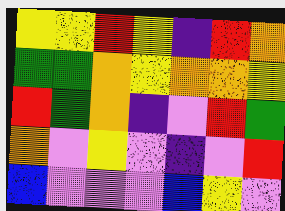[["yellow", "yellow", "red", "yellow", "indigo", "red", "orange"], ["green", "green", "orange", "yellow", "orange", "orange", "yellow"], ["red", "green", "orange", "indigo", "violet", "red", "green"], ["orange", "violet", "yellow", "violet", "indigo", "violet", "red"], ["blue", "violet", "violet", "violet", "blue", "yellow", "violet"]]